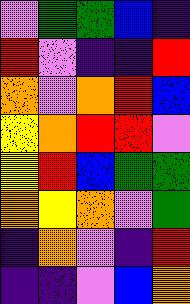[["violet", "green", "green", "blue", "indigo"], ["red", "violet", "indigo", "indigo", "red"], ["orange", "violet", "orange", "red", "blue"], ["yellow", "orange", "red", "red", "violet"], ["yellow", "red", "blue", "green", "green"], ["orange", "yellow", "orange", "violet", "green"], ["indigo", "orange", "violet", "indigo", "red"], ["indigo", "indigo", "violet", "blue", "orange"]]